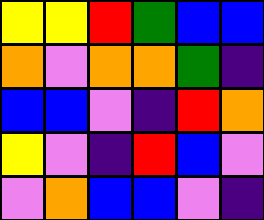[["yellow", "yellow", "red", "green", "blue", "blue"], ["orange", "violet", "orange", "orange", "green", "indigo"], ["blue", "blue", "violet", "indigo", "red", "orange"], ["yellow", "violet", "indigo", "red", "blue", "violet"], ["violet", "orange", "blue", "blue", "violet", "indigo"]]